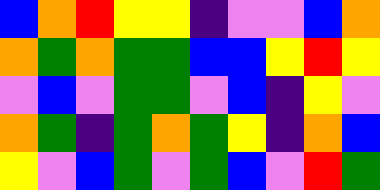[["blue", "orange", "red", "yellow", "yellow", "indigo", "violet", "violet", "blue", "orange"], ["orange", "green", "orange", "green", "green", "blue", "blue", "yellow", "red", "yellow"], ["violet", "blue", "violet", "green", "green", "violet", "blue", "indigo", "yellow", "violet"], ["orange", "green", "indigo", "green", "orange", "green", "yellow", "indigo", "orange", "blue"], ["yellow", "violet", "blue", "green", "violet", "green", "blue", "violet", "red", "green"]]